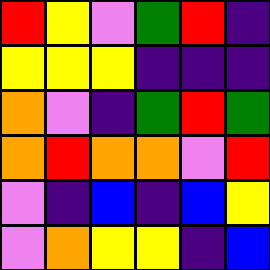[["red", "yellow", "violet", "green", "red", "indigo"], ["yellow", "yellow", "yellow", "indigo", "indigo", "indigo"], ["orange", "violet", "indigo", "green", "red", "green"], ["orange", "red", "orange", "orange", "violet", "red"], ["violet", "indigo", "blue", "indigo", "blue", "yellow"], ["violet", "orange", "yellow", "yellow", "indigo", "blue"]]